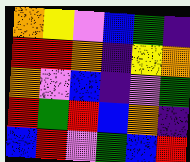[["orange", "yellow", "violet", "blue", "green", "indigo"], ["red", "red", "orange", "indigo", "yellow", "orange"], ["orange", "violet", "blue", "indigo", "violet", "green"], ["red", "green", "red", "blue", "orange", "indigo"], ["blue", "red", "violet", "green", "blue", "red"]]